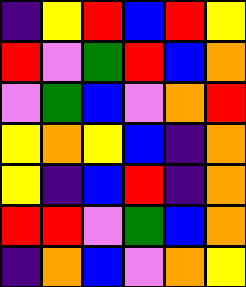[["indigo", "yellow", "red", "blue", "red", "yellow"], ["red", "violet", "green", "red", "blue", "orange"], ["violet", "green", "blue", "violet", "orange", "red"], ["yellow", "orange", "yellow", "blue", "indigo", "orange"], ["yellow", "indigo", "blue", "red", "indigo", "orange"], ["red", "red", "violet", "green", "blue", "orange"], ["indigo", "orange", "blue", "violet", "orange", "yellow"]]